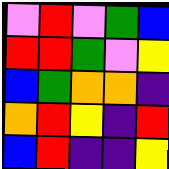[["violet", "red", "violet", "green", "blue"], ["red", "red", "green", "violet", "yellow"], ["blue", "green", "orange", "orange", "indigo"], ["orange", "red", "yellow", "indigo", "red"], ["blue", "red", "indigo", "indigo", "yellow"]]